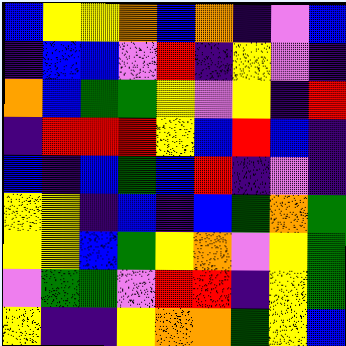[["blue", "yellow", "yellow", "orange", "blue", "orange", "indigo", "violet", "blue"], ["indigo", "blue", "blue", "violet", "red", "indigo", "yellow", "violet", "indigo"], ["orange", "blue", "green", "green", "yellow", "violet", "yellow", "indigo", "red"], ["indigo", "red", "red", "red", "yellow", "blue", "red", "blue", "indigo"], ["blue", "indigo", "blue", "green", "blue", "red", "indigo", "violet", "indigo"], ["yellow", "yellow", "indigo", "blue", "indigo", "blue", "green", "orange", "green"], ["yellow", "yellow", "blue", "green", "yellow", "orange", "violet", "yellow", "green"], ["violet", "green", "green", "violet", "red", "red", "indigo", "yellow", "green"], ["yellow", "indigo", "indigo", "yellow", "orange", "orange", "green", "yellow", "blue"]]